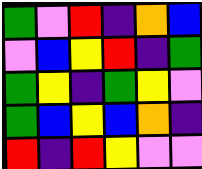[["green", "violet", "red", "indigo", "orange", "blue"], ["violet", "blue", "yellow", "red", "indigo", "green"], ["green", "yellow", "indigo", "green", "yellow", "violet"], ["green", "blue", "yellow", "blue", "orange", "indigo"], ["red", "indigo", "red", "yellow", "violet", "violet"]]